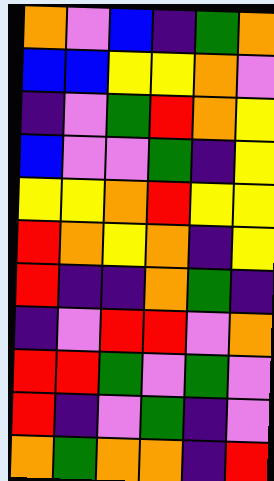[["orange", "violet", "blue", "indigo", "green", "orange"], ["blue", "blue", "yellow", "yellow", "orange", "violet"], ["indigo", "violet", "green", "red", "orange", "yellow"], ["blue", "violet", "violet", "green", "indigo", "yellow"], ["yellow", "yellow", "orange", "red", "yellow", "yellow"], ["red", "orange", "yellow", "orange", "indigo", "yellow"], ["red", "indigo", "indigo", "orange", "green", "indigo"], ["indigo", "violet", "red", "red", "violet", "orange"], ["red", "red", "green", "violet", "green", "violet"], ["red", "indigo", "violet", "green", "indigo", "violet"], ["orange", "green", "orange", "orange", "indigo", "red"]]